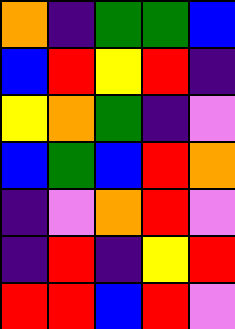[["orange", "indigo", "green", "green", "blue"], ["blue", "red", "yellow", "red", "indigo"], ["yellow", "orange", "green", "indigo", "violet"], ["blue", "green", "blue", "red", "orange"], ["indigo", "violet", "orange", "red", "violet"], ["indigo", "red", "indigo", "yellow", "red"], ["red", "red", "blue", "red", "violet"]]